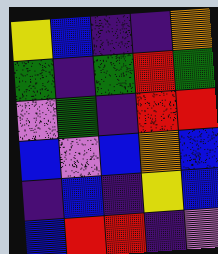[["yellow", "blue", "indigo", "indigo", "orange"], ["green", "indigo", "green", "red", "green"], ["violet", "green", "indigo", "red", "red"], ["blue", "violet", "blue", "orange", "blue"], ["indigo", "blue", "indigo", "yellow", "blue"], ["blue", "red", "red", "indigo", "violet"]]